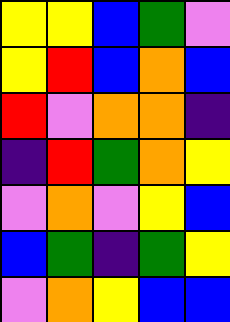[["yellow", "yellow", "blue", "green", "violet"], ["yellow", "red", "blue", "orange", "blue"], ["red", "violet", "orange", "orange", "indigo"], ["indigo", "red", "green", "orange", "yellow"], ["violet", "orange", "violet", "yellow", "blue"], ["blue", "green", "indigo", "green", "yellow"], ["violet", "orange", "yellow", "blue", "blue"]]